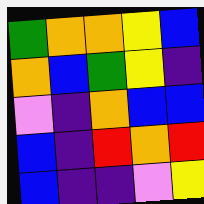[["green", "orange", "orange", "yellow", "blue"], ["orange", "blue", "green", "yellow", "indigo"], ["violet", "indigo", "orange", "blue", "blue"], ["blue", "indigo", "red", "orange", "red"], ["blue", "indigo", "indigo", "violet", "yellow"]]